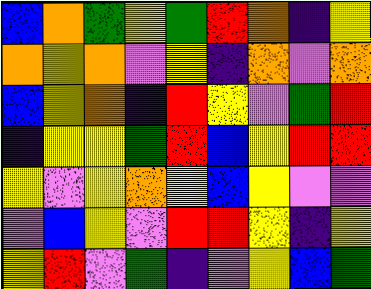[["blue", "orange", "green", "yellow", "green", "red", "orange", "indigo", "yellow"], ["orange", "yellow", "orange", "violet", "yellow", "indigo", "orange", "violet", "orange"], ["blue", "yellow", "orange", "indigo", "red", "yellow", "violet", "green", "red"], ["indigo", "yellow", "yellow", "green", "red", "blue", "yellow", "red", "red"], ["yellow", "violet", "yellow", "orange", "yellow", "blue", "yellow", "violet", "violet"], ["violet", "blue", "yellow", "violet", "red", "red", "yellow", "indigo", "yellow"], ["yellow", "red", "violet", "green", "indigo", "violet", "yellow", "blue", "green"]]